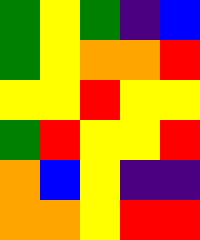[["green", "yellow", "green", "indigo", "blue"], ["green", "yellow", "orange", "orange", "red"], ["yellow", "yellow", "red", "yellow", "yellow"], ["green", "red", "yellow", "yellow", "red"], ["orange", "blue", "yellow", "indigo", "indigo"], ["orange", "orange", "yellow", "red", "red"]]